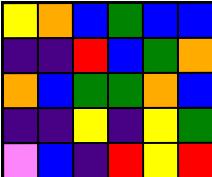[["yellow", "orange", "blue", "green", "blue", "blue"], ["indigo", "indigo", "red", "blue", "green", "orange"], ["orange", "blue", "green", "green", "orange", "blue"], ["indigo", "indigo", "yellow", "indigo", "yellow", "green"], ["violet", "blue", "indigo", "red", "yellow", "red"]]